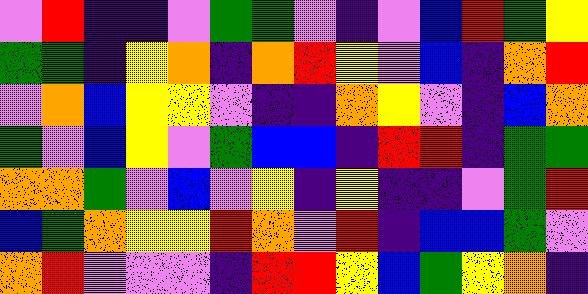[["violet", "red", "indigo", "indigo", "violet", "green", "green", "violet", "indigo", "violet", "blue", "red", "green", "yellow"], ["green", "green", "indigo", "yellow", "orange", "indigo", "orange", "red", "yellow", "violet", "blue", "indigo", "orange", "red"], ["violet", "orange", "blue", "yellow", "yellow", "violet", "indigo", "indigo", "orange", "yellow", "violet", "indigo", "blue", "orange"], ["green", "violet", "blue", "yellow", "violet", "green", "blue", "blue", "indigo", "red", "red", "indigo", "green", "green"], ["orange", "orange", "green", "violet", "blue", "violet", "yellow", "indigo", "yellow", "indigo", "indigo", "violet", "green", "red"], ["blue", "green", "orange", "yellow", "yellow", "red", "orange", "violet", "red", "indigo", "blue", "blue", "green", "violet"], ["orange", "red", "violet", "violet", "violet", "indigo", "red", "red", "yellow", "blue", "green", "yellow", "orange", "indigo"]]